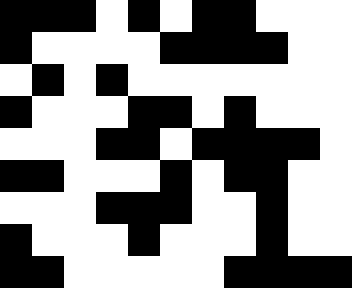[["black", "black", "black", "white", "black", "white", "black", "black", "white", "white", "white"], ["black", "white", "white", "white", "white", "black", "black", "black", "black", "white", "white"], ["white", "black", "white", "black", "white", "white", "white", "white", "white", "white", "white"], ["black", "white", "white", "white", "black", "black", "white", "black", "white", "white", "white"], ["white", "white", "white", "black", "black", "white", "black", "black", "black", "black", "white"], ["black", "black", "white", "white", "white", "black", "white", "black", "black", "white", "white"], ["white", "white", "white", "black", "black", "black", "white", "white", "black", "white", "white"], ["black", "white", "white", "white", "black", "white", "white", "white", "black", "white", "white"], ["black", "black", "white", "white", "white", "white", "white", "black", "black", "black", "black"]]